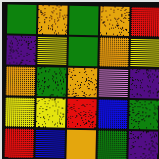[["green", "orange", "green", "orange", "red"], ["indigo", "yellow", "green", "orange", "yellow"], ["orange", "green", "orange", "violet", "indigo"], ["yellow", "yellow", "red", "blue", "green"], ["red", "blue", "orange", "green", "indigo"]]